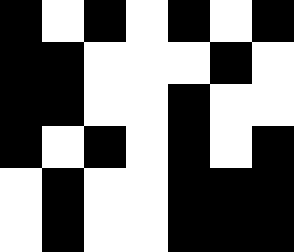[["black", "white", "black", "white", "black", "white", "black"], ["black", "black", "white", "white", "white", "black", "white"], ["black", "black", "white", "white", "black", "white", "white"], ["black", "white", "black", "white", "black", "white", "black"], ["white", "black", "white", "white", "black", "black", "black"], ["white", "black", "white", "white", "black", "black", "black"]]